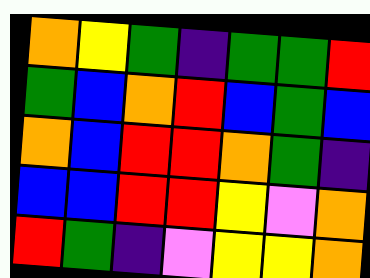[["orange", "yellow", "green", "indigo", "green", "green", "red"], ["green", "blue", "orange", "red", "blue", "green", "blue"], ["orange", "blue", "red", "red", "orange", "green", "indigo"], ["blue", "blue", "red", "red", "yellow", "violet", "orange"], ["red", "green", "indigo", "violet", "yellow", "yellow", "orange"]]